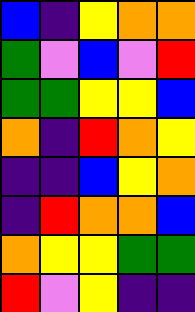[["blue", "indigo", "yellow", "orange", "orange"], ["green", "violet", "blue", "violet", "red"], ["green", "green", "yellow", "yellow", "blue"], ["orange", "indigo", "red", "orange", "yellow"], ["indigo", "indigo", "blue", "yellow", "orange"], ["indigo", "red", "orange", "orange", "blue"], ["orange", "yellow", "yellow", "green", "green"], ["red", "violet", "yellow", "indigo", "indigo"]]